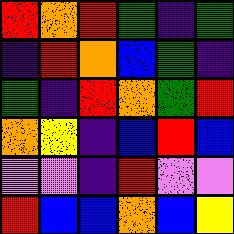[["red", "orange", "red", "green", "indigo", "green"], ["indigo", "red", "orange", "blue", "green", "indigo"], ["green", "indigo", "red", "orange", "green", "red"], ["orange", "yellow", "indigo", "blue", "red", "blue"], ["violet", "violet", "indigo", "red", "violet", "violet"], ["red", "blue", "blue", "orange", "blue", "yellow"]]